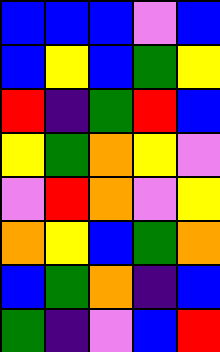[["blue", "blue", "blue", "violet", "blue"], ["blue", "yellow", "blue", "green", "yellow"], ["red", "indigo", "green", "red", "blue"], ["yellow", "green", "orange", "yellow", "violet"], ["violet", "red", "orange", "violet", "yellow"], ["orange", "yellow", "blue", "green", "orange"], ["blue", "green", "orange", "indigo", "blue"], ["green", "indigo", "violet", "blue", "red"]]